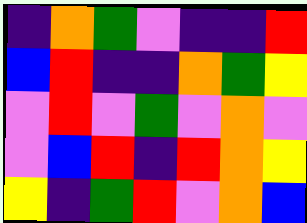[["indigo", "orange", "green", "violet", "indigo", "indigo", "red"], ["blue", "red", "indigo", "indigo", "orange", "green", "yellow"], ["violet", "red", "violet", "green", "violet", "orange", "violet"], ["violet", "blue", "red", "indigo", "red", "orange", "yellow"], ["yellow", "indigo", "green", "red", "violet", "orange", "blue"]]